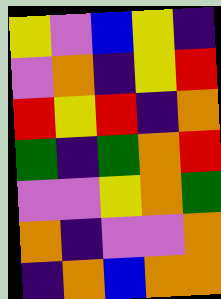[["yellow", "violet", "blue", "yellow", "indigo"], ["violet", "orange", "indigo", "yellow", "red"], ["red", "yellow", "red", "indigo", "orange"], ["green", "indigo", "green", "orange", "red"], ["violet", "violet", "yellow", "orange", "green"], ["orange", "indigo", "violet", "violet", "orange"], ["indigo", "orange", "blue", "orange", "orange"]]